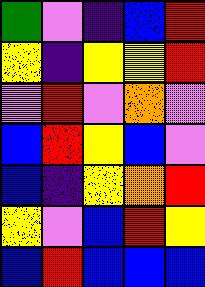[["green", "violet", "indigo", "blue", "red"], ["yellow", "indigo", "yellow", "yellow", "red"], ["violet", "red", "violet", "orange", "violet"], ["blue", "red", "yellow", "blue", "violet"], ["blue", "indigo", "yellow", "orange", "red"], ["yellow", "violet", "blue", "red", "yellow"], ["blue", "red", "blue", "blue", "blue"]]